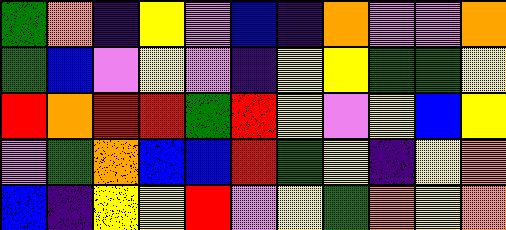[["green", "orange", "indigo", "yellow", "violet", "blue", "indigo", "orange", "violet", "violet", "orange"], ["green", "blue", "violet", "yellow", "violet", "indigo", "yellow", "yellow", "green", "green", "yellow"], ["red", "orange", "red", "red", "green", "red", "yellow", "violet", "yellow", "blue", "yellow"], ["violet", "green", "orange", "blue", "blue", "red", "green", "yellow", "indigo", "yellow", "orange"], ["blue", "indigo", "yellow", "yellow", "red", "violet", "yellow", "green", "orange", "yellow", "orange"]]